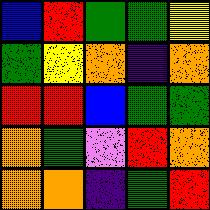[["blue", "red", "green", "green", "yellow"], ["green", "yellow", "orange", "indigo", "orange"], ["red", "red", "blue", "green", "green"], ["orange", "green", "violet", "red", "orange"], ["orange", "orange", "indigo", "green", "red"]]